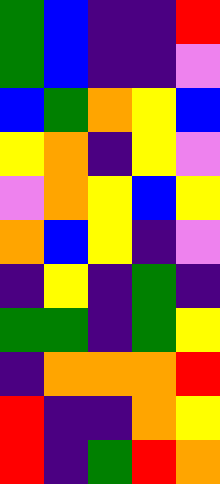[["green", "blue", "indigo", "indigo", "red"], ["green", "blue", "indigo", "indigo", "violet"], ["blue", "green", "orange", "yellow", "blue"], ["yellow", "orange", "indigo", "yellow", "violet"], ["violet", "orange", "yellow", "blue", "yellow"], ["orange", "blue", "yellow", "indigo", "violet"], ["indigo", "yellow", "indigo", "green", "indigo"], ["green", "green", "indigo", "green", "yellow"], ["indigo", "orange", "orange", "orange", "red"], ["red", "indigo", "indigo", "orange", "yellow"], ["red", "indigo", "green", "red", "orange"]]